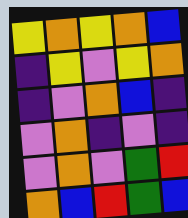[["yellow", "orange", "yellow", "orange", "blue"], ["indigo", "yellow", "violet", "yellow", "orange"], ["indigo", "violet", "orange", "blue", "indigo"], ["violet", "orange", "indigo", "violet", "indigo"], ["violet", "orange", "violet", "green", "red"], ["orange", "blue", "red", "green", "blue"]]